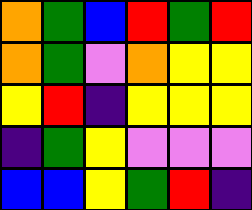[["orange", "green", "blue", "red", "green", "red"], ["orange", "green", "violet", "orange", "yellow", "yellow"], ["yellow", "red", "indigo", "yellow", "yellow", "yellow"], ["indigo", "green", "yellow", "violet", "violet", "violet"], ["blue", "blue", "yellow", "green", "red", "indigo"]]